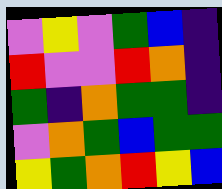[["violet", "yellow", "violet", "green", "blue", "indigo"], ["red", "violet", "violet", "red", "orange", "indigo"], ["green", "indigo", "orange", "green", "green", "indigo"], ["violet", "orange", "green", "blue", "green", "green"], ["yellow", "green", "orange", "red", "yellow", "blue"]]